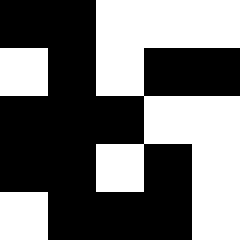[["black", "black", "white", "white", "white"], ["white", "black", "white", "black", "black"], ["black", "black", "black", "white", "white"], ["black", "black", "white", "black", "white"], ["white", "black", "black", "black", "white"]]